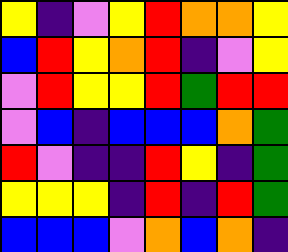[["yellow", "indigo", "violet", "yellow", "red", "orange", "orange", "yellow"], ["blue", "red", "yellow", "orange", "red", "indigo", "violet", "yellow"], ["violet", "red", "yellow", "yellow", "red", "green", "red", "red"], ["violet", "blue", "indigo", "blue", "blue", "blue", "orange", "green"], ["red", "violet", "indigo", "indigo", "red", "yellow", "indigo", "green"], ["yellow", "yellow", "yellow", "indigo", "red", "indigo", "red", "green"], ["blue", "blue", "blue", "violet", "orange", "blue", "orange", "indigo"]]